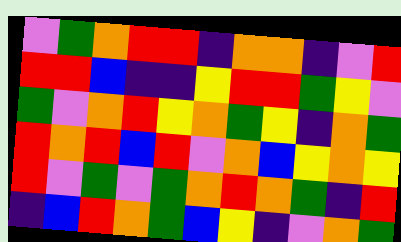[["violet", "green", "orange", "red", "red", "indigo", "orange", "orange", "indigo", "violet", "red"], ["red", "red", "blue", "indigo", "indigo", "yellow", "red", "red", "green", "yellow", "violet"], ["green", "violet", "orange", "red", "yellow", "orange", "green", "yellow", "indigo", "orange", "green"], ["red", "orange", "red", "blue", "red", "violet", "orange", "blue", "yellow", "orange", "yellow"], ["red", "violet", "green", "violet", "green", "orange", "red", "orange", "green", "indigo", "red"], ["indigo", "blue", "red", "orange", "green", "blue", "yellow", "indigo", "violet", "orange", "green"]]